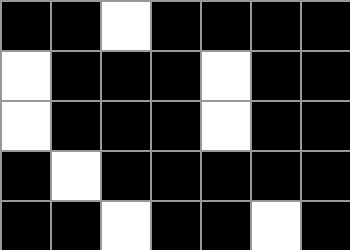[["black", "black", "white", "black", "black", "black", "black"], ["white", "black", "black", "black", "white", "black", "black"], ["white", "black", "black", "black", "white", "black", "black"], ["black", "white", "black", "black", "black", "black", "black"], ["black", "black", "white", "black", "black", "white", "black"]]